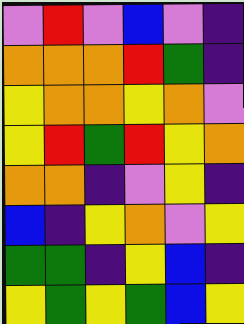[["violet", "red", "violet", "blue", "violet", "indigo"], ["orange", "orange", "orange", "red", "green", "indigo"], ["yellow", "orange", "orange", "yellow", "orange", "violet"], ["yellow", "red", "green", "red", "yellow", "orange"], ["orange", "orange", "indigo", "violet", "yellow", "indigo"], ["blue", "indigo", "yellow", "orange", "violet", "yellow"], ["green", "green", "indigo", "yellow", "blue", "indigo"], ["yellow", "green", "yellow", "green", "blue", "yellow"]]